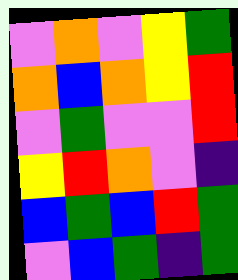[["violet", "orange", "violet", "yellow", "green"], ["orange", "blue", "orange", "yellow", "red"], ["violet", "green", "violet", "violet", "red"], ["yellow", "red", "orange", "violet", "indigo"], ["blue", "green", "blue", "red", "green"], ["violet", "blue", "green", "indigo", "green"]]